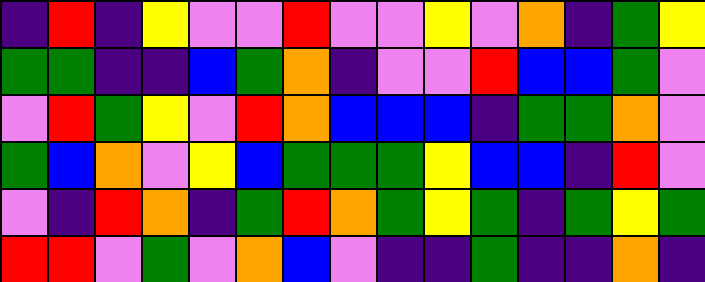[["indigo", "red", "indigo", "yellow", "violet", "violet", "red", "violet", "violet", "yellow", "violet", "orange", "indigo", "green", "yellow"], ["green", "green", "indigo", "indigo", "blue", "green", "orange", "indigo", "violet", "violet", "red", "blue", "blue", "green", "violet"], ["violet", "red", "green", "yellow", "violet", "red", "orange", "blue", "blue", "blue", "indigo", "green", "green", "orange", "violet"], ["green", "blue", "orange", "violet", "yellow", "blue", "green", "green", "green", "yellow", "blue", "blue", "indigo", "red", "violet"], ["violet", "indigo", "red", "orange", "indigo", "green", "red", "orange", "green", "yellow", "green", "indigo", "green", "yellow", "green"], ["red", "red", "violet", "green", "violet", "orange", "blue", "violet", "indigo", "indigo", "green", "indigo", "indigo", "orange", "indigo"]]